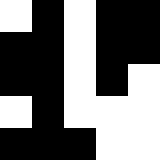[["white", "black", "white", "black", "black"], ["black", "black", "white", "black", "black"], ["black", "black", "white", "black", "white"], ["white", "black", "white", "white", "white"], ["black", "black", "black", "white", "white"]]